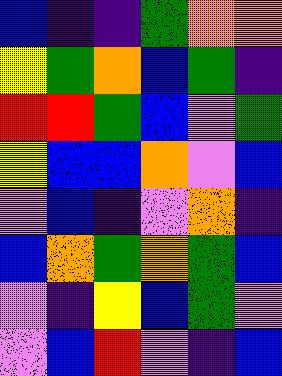[["blue", "indigo", "indigo", "green", "orange", "orange"], ["yellow", "green", "orange", "blue", "green", "indigo"], ["red", "red", "green", "blue", "violet", "green"], ["yellow", "blue", "blue", "orange", "violet", "blue"], ["violet", "blue", "indigo", "violet", "orange", "indigo"], ["blue", "orange", "green", "orange", "green", "blue"], ["violet", "indigo", "yellow", "blue", "green", "violet"], ["violet", "blue", "red", "violet", "indigo", "blue"]]